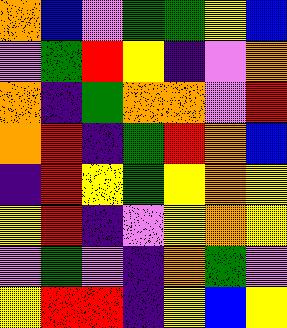[["orange", "blue", "violet", "green", "green", "yellow", "blue"], ["violet", "green", "red", "yellow", "indigo", "violet", "orange"], ["orange", "indigo", "green", "orange", "orange", "violet", "red"], ["orange", "red", "indigo", "green", "red", "orange", "blue"], ["indigo", "red", "yellow", "green", "yellow", "orange", "yellow"], ["yellow", "red", "indigo", "violet", "yellow", "orange", "yellow"], ["violet", "green", "violet", "indigo", "orange", "green", "violet"], ["yellow", "red", "red", "indigo", "yellow", "blue", "yellow"]]